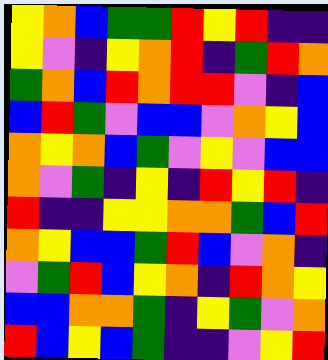[["yellow", "orange", "blue", "green", "green", "red", "yellow", "red", "indigo", "indigo"], ["yellow", "violet", "indigo", "yellow", "orange", "red", "indigo", "green", "red", "orange"], ["green", "orange", "blue", "red", "orange", "red", "red", "violet", "indigo", "blue"], ["blue", "red", "green", "violet", "blue", "blue", "violet", "orange", "yellow", "blue"], ["orange", "yellow", "orange", "blue", "green", "violet", "yellow", "violet", "blue", "blue"], ["orange", "violet", "green", "indigo", "yellow", "indigo", "red", "yellow", "red", "indigo"], ["red", "indigo", "indigo", "yellow", "yellow", "orange", "orange", "green", "blue", "red"], ["orange", "yellow", "blue", "blue", "green", "red", "blue", "violet", "orange", "indigo"], ["violet", "green", "red", "blue", "yellow", "orange", "indigo", "red", "orange", "yellow"], ["blue", "blue", "orange", "orange", "green", "indigo", "yellow", "green", "violet", "orange"], ["red", "blue", "yellow", "blue", "green", "indigo", "indigo", "violet", "yellow", "red"]]